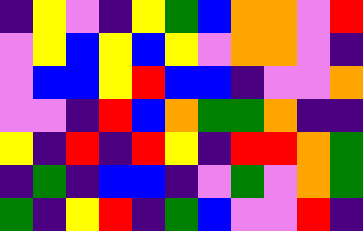[["indigo", "yellow", "violet", "indigo", "yellow", "green", "blue", "orange", "orange", "violet", "red"], ["violet", "yellow", "blue", "yellow", "blue", "yellow", "violet", "orange", "orange", "violet", "indigo"], ["violet", "blue", "blue", "yellow", "red", "blue", "blue", "indigo", "violet", "violet", "orange"], ["violet", "violet", "indigo", "red", "blue", "orange", "green", "green", "orange", "indigo", "indigo"], ["yellow", "indigo", "red", "indigo", "red", "yellow", "indigo", "red", "red", "orange", "green"], ["indigo", "green", "indigo", "blue", "blue", "indigo", "violet", "green", "violet", "orange", "green"], ["green", "indigo", "yellow", "red", "indigo", "green", "blue", "violet", "violet", "red", "indigo"]]